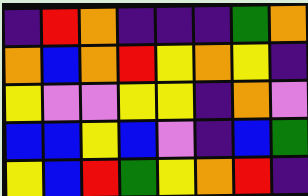[["indigo", "red", "orange", "indigo", "indigo", "indigo", "green", "orange"], ["orange", "blue", "orange", "red", "yellow", "orange", "yellow", "indigo"], ["yellow", "violet", "violet", "yellow", "yellow", "indigo", "orange", "violet"], ["blue", "blue", "yellow", "blue", "violet", "indigo", "blue", "green"], ["yellow", "blue", "red", "green", "yellow", "orange", "red", "indigo"]]